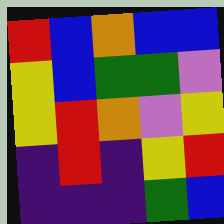[["red", "blue", "orange", "blue", "blue"], ["yellow", "blue", "green", "green", "violet"], ["yellow", "red", "orange", "violet", "yellow"], ["indigo", "red", "indigo", "yellow", "red"], ["indigo", "indigo", "indigo", "green", "blue"]]